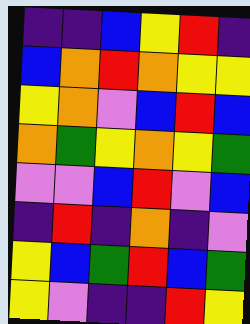[["indigo", "indigo", "blue", "yellow", "red", "indigo"], ["blue", "orange", "red", "orange", "yellow", "yellow"], ["yellow", "orange", "violet", "blue", "red", "blue"], ["orange", "green", "yellow", "orange", "yellow", "green"], ["violet", "violet", "blue", "red", "violet", "blue"], ["indigo", "red", "indigo", "orange", "indigo", "violet"], ["yellow", "blue", "green", "red", "blue", "green"], ["yellow", "violet", "indigo", "indigo", "red", "yellow"]]